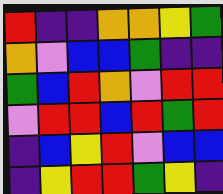[["red", "indigo", "indigo", "orange", "orange", "yellow", "green"], ["orange", "violet", "blue", "blue", "green", "indigo", "indigo"], ["green", "blue", "red", "orange", "violet", "red", "red"], ["violet", "red", "red", "blue", "red", "green", "red"], ["indigo", "blue", "yellow", "red", "violet", "blue", "blue"], ["indigo", "yellow", "red", "red", "green", "yellow", "indigo"]]